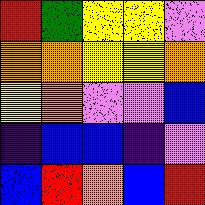[["red", "green", "yellow", "yellow", "violet"], ["orange", "orange", "yellow", "yellow", "orange"], ["yellow", "orange", "violet", "violet", "blue"], ["indigo", "blue", "blue", "indigo", "violet"], ["blue", "red", "orange", "blue", "red"]]